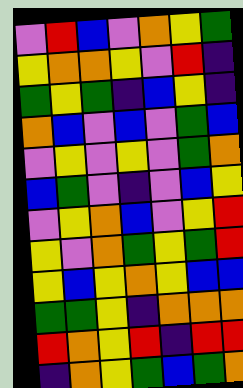[["violet", "red", "blue", "violet", "orange", "yellow", "green"], ["yellow", "orange", "orange", "yellow", "violet", "red", "indigo"], ["green", "yellow", "green", "indigo", "blue", "yellow", "indigo"], ["orange", "blue", "violet", "blue", "violet", "green", "blue"], ["violet", "yellow", "violet", "yellow", "violet", "green", "orange"], ["blue", "green", "violet", "indigo", "violet", "blue", "yellow"], ["violet", "yellow", "orange", "blue", "violet", "yellow", "red"], ["yellow", "violet", "orange", "green", "yellow", "green", "red"], ["yellow", "blue", "yellow", "orange", "yellow", "blue", "blue"], ["green", "green", "yellow", "indigo", "orange", "orange", "orange"], ["red", "orange", "yellow", "red", "indigo", "red", "red"], ["indigo", "orange", "yellow", "green", "blue", "green", "orange"]]